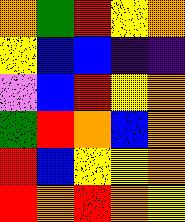[["orange", "green", "red", "yellow", "orange"], ["yellow", "blue", "blue", "indigo", "indigo"], ["violet", "blue", "red", "yellow", "orange"], ["green", "red", "orange", "blue", "orange"], ["red", "blue", "yellow", "yellow", "orange"], ["red", "orange", "red", "orange", "yellow"]]